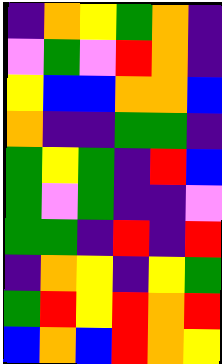[["indigo", "orange", "yellow", "green", "orange", "indigo"], ["violet", "green", "violet", "red", "orange", "indigo"], ["yellow", "blue", "blue", "orange", "orange", "blue"], ["orange", "indigo", "indigo", "green", "green", "indigo"], ["green", "yellow", "green", "indigo", "red", "blue"], ["green", "violet", "green", "indigo", "indigo", "violet"], ["green", "green", "indigo", "red", "indigo", "red"], ["indigo", "orange", "yellow", "indigo", "yellow", "green"], ["green", "red", "yellow", "red", "orange", "red"], ["blue", "orange", "blue", "red", "orange", "yellow"]]